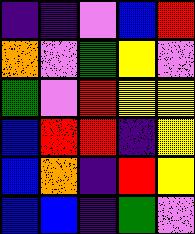[["indigo", "indigo", "violet", "blue", "red"], ["orange", "violet", "green", "yellow", "violet"], ["green", "violet", "red", "yellow", "yellow"], ["blue", "red", "red", "indigo", "yellow"], ["blue", "orange", "indigo", "red", "yellow"], ["blue", "blue", "indigo", "green", "violet"]]